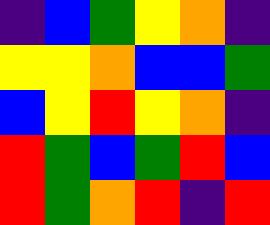[["indigo", "blue", "green", "yellow", "orange", "indigo"], ["yellow", "yellow", "orange", "blue", "blue", "green"], ["blue", "yellow", "red", "yellow", "orange", "indigo"], ["red", "green", "blue", "green", "red", "blue"], ["red", "green", "orange", "red", "indigo", "red"]]